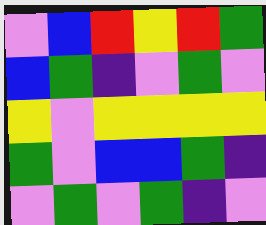[["violet", "blue", "red", "yellow", "red", "green"], ["blue", "green", "indigo", "violet", "green", "violet"], ["yellow", "violet", "yellow", "yellow", "yellow", "yellow"], ["green", "violet", "blue", "blue", "green", "indigo"], ["violet", "green", "violet", "green", "indigo", "violet"]]